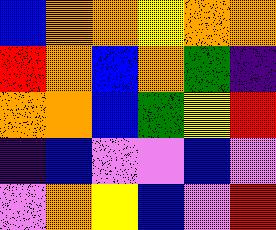[["blue", "orange", "orange", "yellow", "orange", "orange"], ["red", "orange", "blue", "orange", "green", "indigo"], ["orange", "orange", "blue", "green", "yellow", "red"], ["indigo", "blue", "violet", "violet", "blue", "violet"], ["violet", "orange", "yellow", "blue", "violet", "red"]]